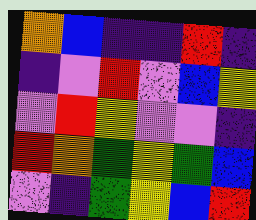[["orange", "blue", "indigo", "indigo", "red", "indigo"], ["indigo", "violet", "red", "violet", "blue", "yellow"], ["violet", "red", "yellow", "violet", "violet", "indigo"], ["red", "orange", "green", "yellow", "green", "blue"], ["violet", "indigo", "green", "yellow", "blue", "red"]]